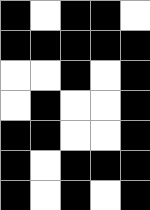[["black", "white", "black", "black", "white"], ["black", "black", "black", "black", "black"], ["white", "white", "black", "white", "black"], ["white", "black", "white", "white", "black"], ["black", "black", "white", "white", "black"], ["black", "white", "black", "black", "black"], ["black", "white", "black", "white", "black"]]